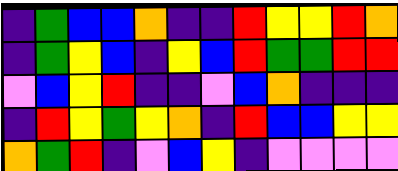[["indigo", "green", "blue", "blue", "orange", "indigo", "indigo", "red", "yellow", "yellow", "red", "orange"], ["indigo", "green", "yellow", "blue", "indigo", "yellow", "blue", "red", "green", "green", "red", "red"], ["violet", "blue", "yellow", "red", "indigo", "indigo", "violet", "blue", "orange", "indigo", "indigo", "indigo"], ["indigo", "red", "yellow", "green", "yellow", "orange", "indigo", "red", "blue", "blue", "yellow", "yellow"], ["orange", "green", "red", "indigo", "violet", "blue", "yellow", "indigo", "violet", "violet", "violet", "violet"]]